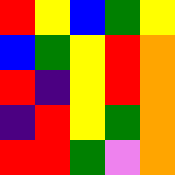[["red", "yellow", "blue", "green", "yellow"], ["blue", "green", "yellow", "red", "orange"], ["red", "indigo", "yellow", "red", "orange"], ["indigo", "red", "yellow", "green", "orange"], ["red", "red", "green", "violet", "orange"]]